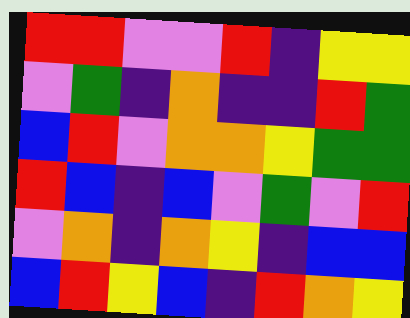[["red", "red", "violet", "violet", "red", "indigo", "yellow", "yellow"], ["violet", "green", "indigo", "orange", "indigo", "indigo", "red", "green"], ["blue", "red", "violet", "orange", "orange", "yellow", "green", "green"], ["red", "blue", "indigo", "blue", "violet", "green", "violet", "red"], ["violet", "orange", "indigo", "orange", "yellow", "indigo", "blue", "blue"], ["blue", "red", "yellow", "blue", "indigo", "red", "orange", "yellow"]]